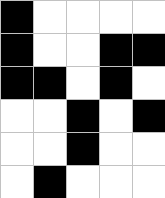[["black", "white", "white", "white", "white"], ["black", "white", "white", "black", "black"], ["black", "black", "white", "black", "white"], ["white", "white", "black", "white", "black"], ["white", "white", "black", "white", "white"], ["white", "black", "white", "white", "white"]]